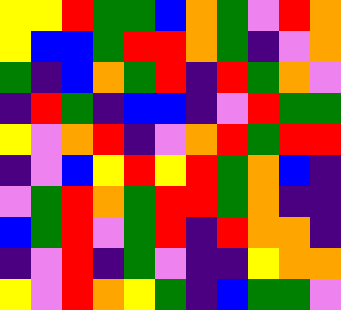[["yellow", "yellow", "red", "green", "green", "blue", "orange", "green", "violet", "red", "orange"], ["yellow", "blue", "blue", "green", "red", "red", "orange", "green", "indigo", "violet", "orange"], ["green", "indigo", "blue", "orange", "green", "red", "indigo", "red", "green", "orange", "violet"], ["indigo", "red", "green", "indigo", "blue", "blue", "indigo", "violet", "red", "green", "green"], ["yellow", "violet", "orange", "red", "indigo", "violet", "orange", "red", "green", "red", "red"], ["indigo", "violet", "blue", "yellow", "red", "yellow", "red", "green", "orange", "blue", "indigo"], ["violet", "green", "red", "orange", "green", "red", "red", "green", "orange", "indigo", "indigo"], ["blue", "green", "red", "violet", "green", "red", "indigo", "red", "orange", "orange", "indigo"], ["indigo", "violet", "red", "indigo", "green", "violet", "indigo", "indigo", "yellow", "orange", "orange"], ["yellow", "violet", "red", "orange", "yellow", "green", "indigo", "blue", "green", "green", "violet"]]